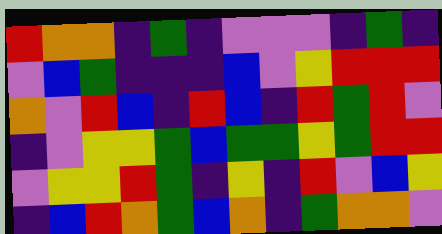[["red", "orange", "orange", "indigo", "green", "indigo", "violet", "violet", "violet", "indigo", "green", "indigo"], ["violet", "blue", "green", "indigo", "indigo", "indigo", "blue", "violet", "yellow", "red", "red", "red"], ["orange", "violet", "red", "blue", "indigo", "red", "blue", "indigo", "red", "green", "red", "violet"], ["indigo", "violet", "yellow", "yellow", "green", "blue", "green", "green", "yellow", "green", "red", "red"], ["violet", "yellow", "yellow", "red", "green", "indigo", "yellow", "indigo", "red", "violet", "blue", "yellow"], ["indigo", "blue", "red", "orange", "green", "blue", "orange", "indigo", "green", "orange", "orange", "violet"]]